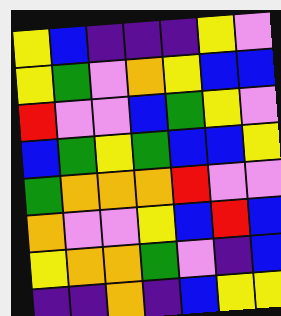[["yellow", "blue", "indigo", "indigo", "indigo", "yellow", "violet"], ["yellow", "green", "violet", "orange", "yellow", "blue", "blue"], ["red", "violet", "violet", "blue", "green", "yellow", "violet"], ["blue", "green", "yellow", "green", "blue", "blue", "yellow"], ["green", "orange", "orange", "orange", "red", "violet", "violet"], ["orange", "violet", "violet", "yellow", "blue", "red", "blue"], ["yellow", "orange", "orange", "green", "violet", "indigo", "blue"], ["indigo", "indigo", "orange", "indigo", "blue", "yellow", "yellow"]]